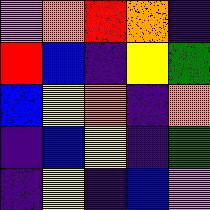[["violet", "orange", "red", "orange", "indigo"], ["red", "blue", "indigo", "yellow", "green"], ["blue", "yellow", "orange", "indigo", "orange"], ["indigo", "blue", "yellow", "indigo", "green"], ["indigo", "yellow", "indigo", "blue", "violet"]]